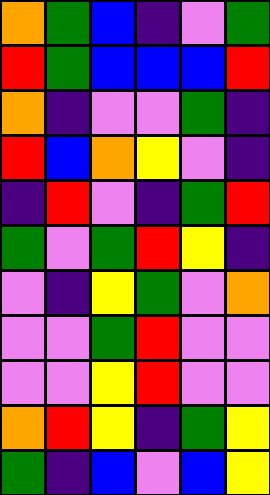[["orange", "green", "blue", "indigo", "violet", "green"], ["red", "green", "blue", "blue", "blue", "red"], ["orange", "indigo", "violet", "violet", "green", "indigo"], ["red", "blue", "orange", "yellow", "violet", "indigo"], ["indigo", "red", "violet", "indigo", "green", "red"], ["green", "violet", "green", "red", "yellow", "indigo"], ["violet", "indigo", "yellow", "green", "violet", "orange"], ["violet", "violet", "green", "red", "violet", "violet"], ["violet", "violet", "yellow", "red", "violet", "violet"], ["orange", "red", "yellow", "indigo", "green", "yellow"], ["green", "indigo", "blue", "violet", "blue", "yellow"]]